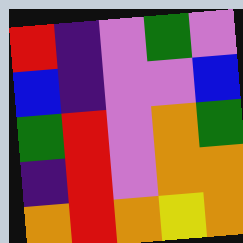[["red", "indigo", "violet", "green", "violet"], ["blue", "indigo", "violet", "violet", "blue"], ["green", "red", "violet", "orange", "green"], ["indigo", "red", "violet", "orange", "orange"], ["orange", "red", "orange", "yellow", "orange"]]